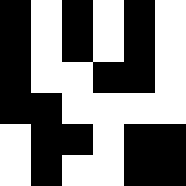[["black", "white", "black", "white", "black", "white"], ["black", "white", "black", "white", "black", "white"], ["black", "white", "white", "black", "black", "white"], ["black", "black", "white", "white", "white", "white"], ["white", "black", "black", "white", "black", "black"], ["white", "black", "white", "white", "black", "black"]]